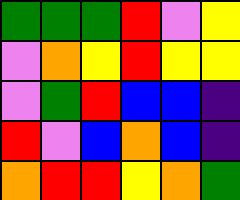[["green", "green", "green", "red", "violet", "yellow"], ["violet", "orange", "yellow", "red", "yellow", "yellow"], ["violet", "green", "red", "blue", "blue", "indigo"], ["red", "violet", "blue", "orange", "blue", "indigo"], ["orange", "red", "red", "yellow", "orange", "green"]]